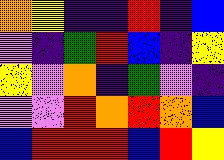[["orange", "yellow", "indigo", "indigo", "red", "indigo", "blue"], ["violet", "indigo", "green", "red", "blue", "indigo", "yellow"], ["yellow", "violet", "orange", "indigo", "green", "violet", "indigo"], ["violet", "violet", "red", "orange", "red", "orange", "blue"], ["blue", "red", "red", "red", "blue", "red", "yellow"]]